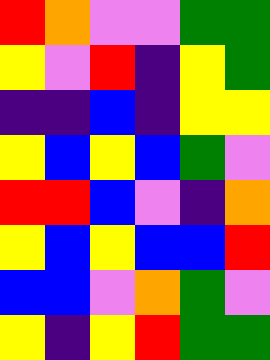[["red", "orange", "violet", "violet", "green", "green"], ["yellow", "violet", "red", "indigo", "yellow", "green"], ["indigo", "indigo", "blue", "indigo", "yellow", "yellow"], ["yellow", "blue", "yellow", "blue", "green", "violet"], ["red", "red", "blue", "violet", "indigo", "orange"], ["yellow", "blue", "yellow", "blue", "blue", "red"], ["blue", "blue", "violet", "orange", "green", "violet"], ["yellow", "indigo", "yellow", "red", "green", "green"]]